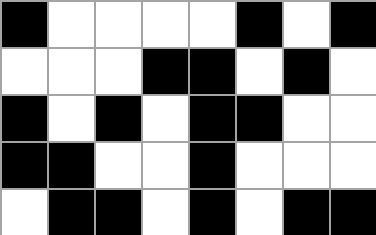[["black", "white", "white", "white", "white", "black", "white", "black"], ["white", "white", "white", "black", "black", "white", "black", "white"], ["black", "white", "black", "white", "black", "black", "white", "white"], ["black", "black", "white", "white", "black", "white", "white", "white"], ["white", "black", "black", "white", "black", "white", "black", "black"]]